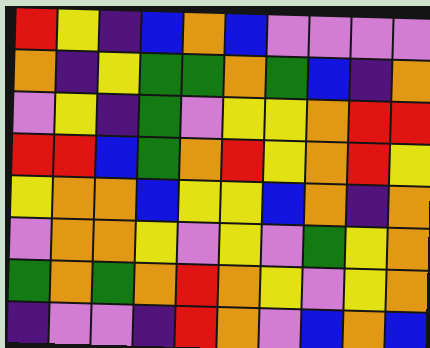[["red", "yellow", "indigo", "blue", "orange", "blue", "violet", "violet", "violet", "violet"], ["orange", "indigo", "yellow", "green", "green", "orange", "green", "blue", "indigo", "orange"], ["violet", "yellow", "indigo", "green", "violet", "yellow", "yellow", "orange", "red", "red"], ["red", "red", "blue", "green", "orange", "red", "yellow", "orange", "red", "yellow"], ["yellow", "orange", "orange", "blue", "yellow", "yellow", "blue", "orange", "indigo", "orange"], ["violet", "orange", "orange", "yellow", "violet", "yellow", "violet", "green", "yellow", "orange"], ["green", "orange", "green", "orange", "red", "orange", "yellow", "violet", "yellow", "orange"], ["indigo", "violet", "violet", "indigo", "red", "orange", "violet", "blue", "orange", "blue"]]